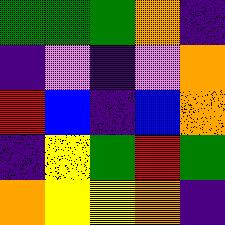[["green", "green", "green", "orange", "indigo"], ["indigo", "violet", "indigo", "violet", "orange"], ["red", "blue", "indigo", "blue", "orange"], ["indigo", "yellow", "green", "red", "green"], ["orange", "yellow", "yellow", "orange", "indigo"]]